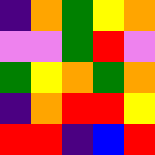[["indigo", "orange", "green", "yellow", "orange"], ["violet", "violet", "green", "red", "violet"], ["green", "yellow", "orange", "green", "orange"], ["indigo", "orange", "red", "red", "yellow"], ["red", "red", "indigo", "blue", "red"]]